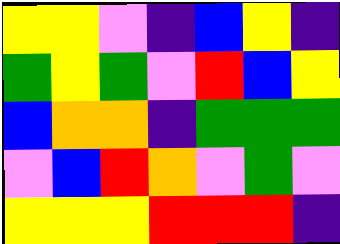[["yellow", "yellow", "violet", "indigo", "blue", "yellow", "indigo"], ["green", "yellow", "green", "violet", "red", "blue", "yellow"], ["blue", "orange", "orange", "indigo", "green", "green", "green"], ["violet", "blue", "red", "orange", "violet", "green", "violet"], ["yellow", "yellow", "yellow", "red", "red", "red", "indigo"]]